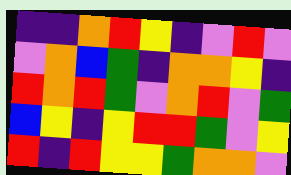[["indigo", "indigo", "orange", "red", "yellow", "indigo", "violet", "red", "violet"], ["violet", "orange", "blue", "green", "indigo", "orange", "orange", "yellow", "indigo"], ["red", "orange", "red", "green", "violet", "orange", "red", "violet", "green"], ["blue", "yellow", "indigo", "yellow", "red", "red", "green", "violet", "yellow"], ["red", "indigo", "red", "yellow", "yellow", "green", "orange", "orange", "violet"]]